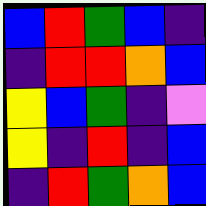[["blue", "red", "green", "blue", "indigo"], ["indigo", "red", "red", "orange", "blue"], ["yellow", "blue", "green", "indigo", "violet"], ["yellow", "indigo", "red", "indigo", "blue"], ["indigo", "red", "green", "orange", "blue"]]